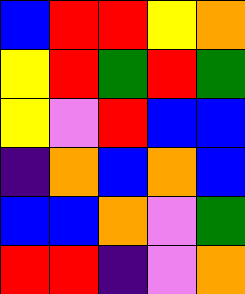[["blue", "red", "red", "yellow", "orange"], ["yellow", "red", "green", "red", "green"], ["yellow", "violet", "red", "blue", "blue"], ["indigo", "orange", "blue", "orange", "blue"], ["blue", "blue", "orange", "violet", "green"], ["red", "red", "indigo", "violet", "orange"]]